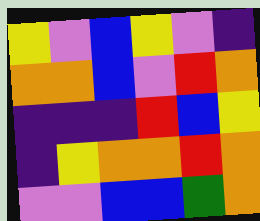[["yellow", "violet", "blue", "yellow", "violet", "indigo"], ["orange", "orange", "blue", "violet", "red", "orange"], ["indigo", "indigo", "indigo", "red", "blue", "yellow"], ["indigo", "yellow", "orange", "orange", "red", "orange"], ["violet", "violet", "blue", "blue", "green", "orange"]]